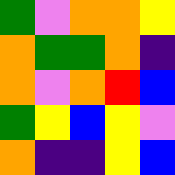[["green", "violet", "orange", "orange", "yellow"], ["orange", "green", "green", "orange", "indigo"], ["orange", "violet", "orange", "red", "blue"], ["green", "yellow", "blue", "yellow", "violet"], ["orange", "indigo", "indigo", "yellow", "blue"]]